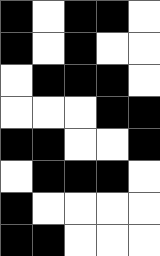[["black", "white", "black", "black", "white"], ["black", "white", "black", "white", "white"], ["white", "black", "black", "black", "white"], ["white", "white", "white", "black", "black"], ["black", "black", "white", "white", "black"], ["white", "black", "black", "black", "white"], ["black", "white", "white", "white", "white"], ["black", "black", "white", "white", "white"]]